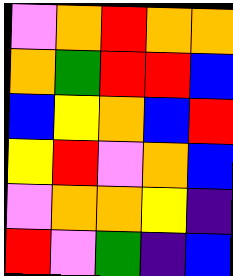[["violet", "orange", "red", "orange", "orange"], ["orange", "green", "red", "red", "blue"], ["blue", "yellow", "orange", "blue", "red"], ["yellow", "red", "violet", "orange", "blue"], ["violet", "orange", "orange", "yellow", "indigo"], ["red", "violet", "green", "indigo", "blue"]]